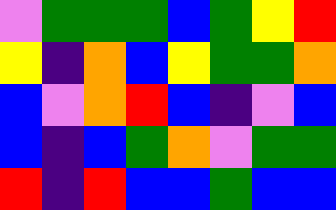[["violet", "green", "green", "green", "blue", "green", "yellow", "red"], ["yellow", "indigo", "orange", "blue", "yellow", "green", "green", "orange"], ["blue", "violet", "orange", "red", "blue", "indigo", "violet", "blue"], ["blue", "indigo", "blue", "green", "orange", "violet", "green", "green"], ["red", "indigo", "red", "blue", "blue", "green", "blue", "blue"]]